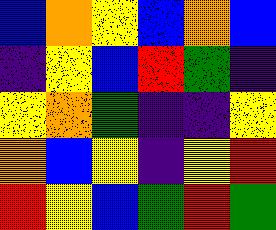[["blue", "orange", "yellow", "blue", "orange", "blue"], ["indigo", "yellow", "blue", "red", "green", "indigo"], ["yellow", "orange", "green", "indigo", "indigo", "yellow"], ["orange", "blue", "yellow", "indigo", "yellow", "red"], ["red", "yellow", "blue", "green", "red", "green"]]